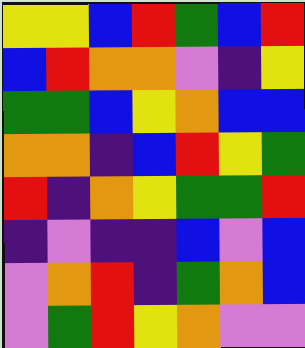[["yellow", "yellow", "blue", "red", "green", "blue", "red"], ["blue", "red", "orange", "orange", "violet", "indigo", "yellow"], ["green", "green", "blue", "yellow", "orange", "blue", "blue"], ["orange", "orange", "indigo", "blue", "red", "yellow", "green"], ["red", "indigo", "orange", "yellow", "green", "green", "red"], ["indigo", "violet", "indigo", "indigo", "blue", "violet", "blue"], ["violet", "orange", "red", "indigo", "green", "orange", "blue"], ["violet", "green", "red", "yellow", "orange", "violet", "violet"]]